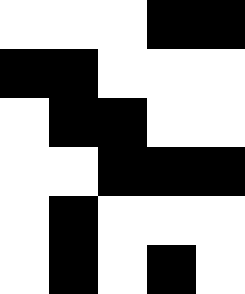[["white", "white", "white", "black", "black"], ["black", "black", "white", "white", "white"], ["white", "black", "black", "white", "white"], ["white", "white", "black", "black", "black"], ["white", "black", "white", "white", "white"], ["white", "black", "white", "black", "white"]]